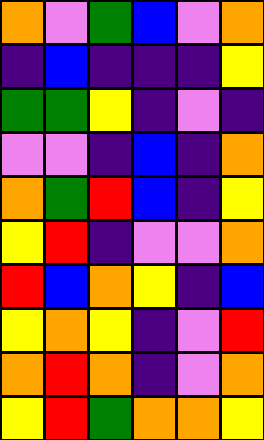[["orange", "violet", "green", "blue", "violet", "orange"], ["indigo", "blue", "indigo", "indigo", "indigo", "yellow"], ["green", "green", "yellow", "indigo", "violet", "indigo"], ["violet", "violet", "indigo", "blue", "indigo", "orange"], ["orange", "green", "red", "blue", "indigo", "yellow"], ["yellow", "red", "indigo", "violet", "violet", "orange"], ["red", "blue", "orange", "yellow", "indigo", "blue"], ["yellow", "orange", "yellow", "indigo", "violet", "red"], ["orange", "red", "orange", "indigo", "violet", "orange"], ["yellow", "red", "green", "orange", "orange", "yellow"]]